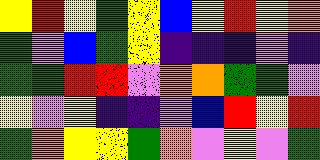[["yellow", "red", "yellow", "green", "yellow", "blue", "yellow", "red", "yellow", "orange"], ["green", "violet", "blue", "green", "yellow", "indigo", "indigo", "indigo", "violet", "indigo"], ["green", "green", "red", "red", "violet", "orange", "orange", "green", "green", "violet"], ["yellow", "violet", "yellow", "indigo", "indigo", "violet", "blue", "red", "yellow", "red"], ["green", "orange", "yellow", "yellow", "green", "orange", "violet", "yellow", "violet", "green"]]